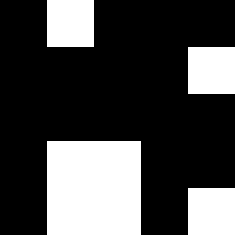[["black", "white", "black", "black", "black"], ["black", "black", "black", "black", "white"], ["black", "black", "black", "black", "black"], ["black", "white", "white", "black", "black"], ["black", "white", "white", "black", "white"]]